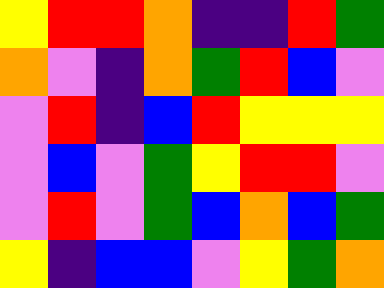[["yellow", "red", "red", "orange", "indigo", "indigo", "red", "green"], ["orange", "violet", "indigo", "orange", "green", "red", "blue", "violet"], ["violet", "red", "indigo", "blue", "red", "yellow", "yellow", "yellow"], ["violet", "blue", "violet", "green", "yellow", "red", "red", "violet"], ["violet", "red", "violet", "green", "blue", "orange", "blue", "green"], ["yellow", "indigo", "blue", "blue", "violet", "yellow", "green", "orange"]]